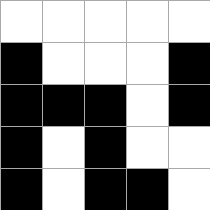[["white", "white", "white", "white", "white"], ["black", "white", "white", "white", "black"], ["black", "black", "black", "white", "black"], ["black", "white", "black", "white", "white"], ["black", "white", "black", "black", "white"]]